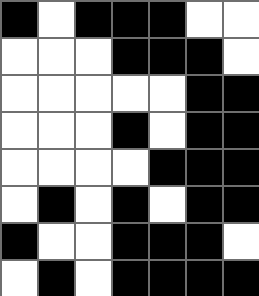[["black", "white", "black", "black", "black", "white", "white"], ["white", "white", "white", "black", "black", "black", "white"], ["white", "white", "white", "white", "white", "black", "black"], ["white", "white", "white", "black", "white", "black", "black"], ["white", "white", "white", "white", "black", "black", "black"], ["white", "black", "white", "black", "white", "black", "black"], ["black", "white", "white", "black", "black", "black", "white"], ["white", "black", "white", "black", "black", "black", "black"]]